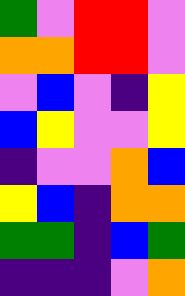[["green", "violet", "red", "red", "violet"], ["orange", "orange", "red", "red", "violet"], ["violet", "blue", "violet", "indigo", "yellow"], ["blue", "yellow", "violet", "violet", "yellow"], ["indigo", "violet", "violet", "orange", "blue"], ["yellow", "blue", "indigo", "orange", "orange"], ["green", "green", "indigo", "blue", "green"], ["indigo", "indigo", "indigo", "violet", "orange"]]